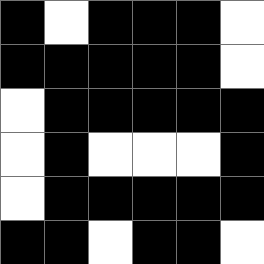[["black", "white", "black", "black", "black", "white"], ["black", "black", "black", "black", "black", "white"], ["white", "black", "black", "black", "black", "black"], ["white", "black", "white", "white", "white", "black"], ["white", "black", "black", "black", "black", "black"], ["black", "black", "white", "black", "black", "white"]]